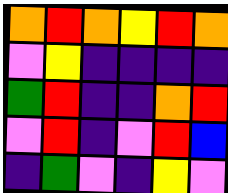[["orange", "red", "orange", "yellow", "red", "orange"], ["violet", "yellow", "indigo", "indigo", "indigo", "indigo"], ["green", "red", "indigo", "indigo", "orange", "red"], ["violet", "red", "indigo", "violet", "red", "blue"], ["indigo", "green", "violet", "indigo", "yellow", "violet"]]